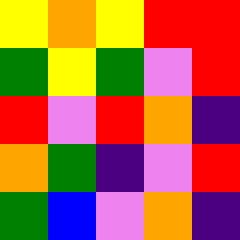[["yellow", "orange", "yellow", "red", "red"], ["green", "yellow", "green", "violet", "red"], ["red", "violet", "red", "orange", "indigo"], ["orange", "green", "indigo", "violet", "red"], ["green", "blue", "violet", "orange", "indigo"]]